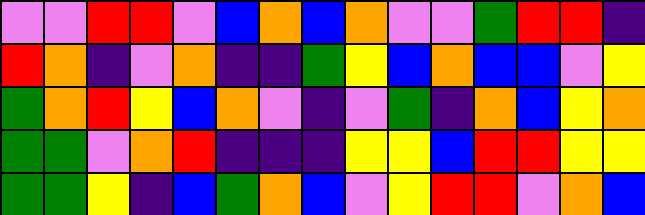[["violet", "violet", "red", "red", "violet", "blue", "orange", "blue", "orange", "violet", "violet", "green", "red", "red", "indigo"], ["red", "orange", "indigo", "violet", "orange", "indigo", "indigo", "green", "yellow", "blue", "orange", "blue", "blue", "violet", "yellow"], ["green", "orange", "red", "yellow", "blue", "orange", "violet", "indigo", "violet", "green", "indigo", "orange", "blue", "yellow", "orange"], ["green", "green", "violet", "orange", "red", "indigo", "indigo", "indigo", "yellow", "yellow", "blue", "red", "red", "yellow", "yellow"], ["green", "green", "yellow", "indigo", "blue", "green", "orange", "blue", "violet", "yellow", "red", "red", "violet", "orange", "blue"]]